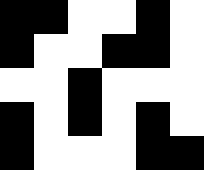[["black", "black", "white", "white", "black", "white"], ["black", "white", "white", "black", "black", "white"], ["white", "white", "black", "white", "white", "white"], ["black", "white", "black", "white", "black", "white"], ["black", "white", "white", "white", "black", "black"]]